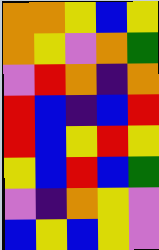[["orange", "orange", "yellow", "blue", "yellow"], ["orange", "yellow", "violet", "orange", "green"], ["violet", "red", "orange", "indigo", "orange"], ["red", "blue", "indigo", "blue", "red"], ["red", "blue", "yellow", "red", "yellow"], ["yellow", "blue", "red", "blue", "green"], ["violet", "indigo", "orange", "yellow", "violet"], ["blue", "yellow", "blue", "yellow", "violet"]]